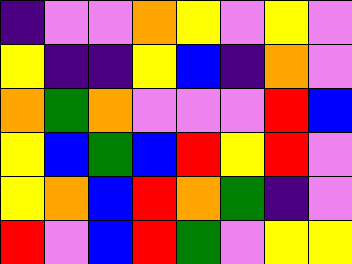[["indigo", "violet", "violet", "orange", "yellow", "violet", "yellow", "violet"], ["yellow", "indigo", "indigo", "yellow", "blue", "indigo", "orange", "violet"], ["orange", "green", "orange", "violet", "violet", "violet", "red", "blue"], ["yellow", "blue", "green", "blue", "red", "yellow", "red", "violet"], ["yellow", "orange", "blue", "red", "orange", "green", "indigo", "violet"], ["red", "violet", "blue", "red", "green", "violet", "yellow", "yellow"]]